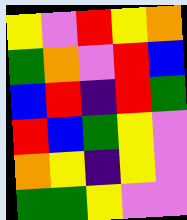[["yellow", "violet", "red", "yellow", "orange"], ["green", "orange", "violet", "red", "blue"], ["blue", "red", "indigo", "red", "green"], ["red", "blue", "green", "yellow", "violet"], ["orange", "yellow", "indigo", "yellow", "violet"], ["green", "green", "yellow", "violet", "violet"]]